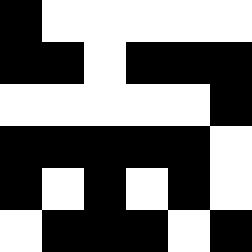[["black", "white", "white", "white", "white", "white"], ["black", "black", "white", "black", "black", "black"], ["white", "white", "white", "white", "white", "black"], ["black", "black", "black", "black", "black", "white"], ["black", "white", "black", "white", "black", "white"], ["white", "black", "black", "black", "white", "black"]]